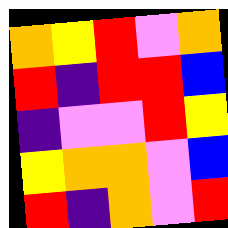[["orange", "yellow", "red", "violet", "orange"], ["red", "indigo", "red", "red", "blue"], ["indigo", "violet", "violet", "red", "yellow"], ["yellow", "orange", "orange", "violet", "blue"], ["red", "indigo", "orange", "violet", "red"]]